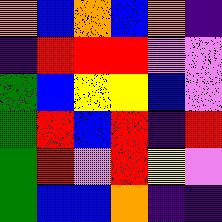[["orange", "blue", "orange", "blue", "orange", "indigo"], ["indigo", "red", "red", "red", "violet", "violet"], ["green", "blue", "yellow", "yellow", "blue", "violet"], ["green", "red", "blue", "red", "indigo", "red"], ["green", "red", "violet", "red", "yellow", "violet"], ["green", "blue", "blue", "orange", "indigo", "indigo"]]